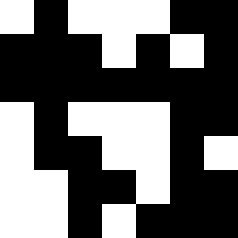[["white", "black", "white", "white", "white", "black", "black"], ["black", "black", "black", "white", "black", "white", "black"], ["black", "black", "black", "black", "black", "black", "black"], ["white", "black", "white", "white", "white", "black", "black"], ["white", "black", "black", "white", "white", "black", "white"], ["white", "white", "black", "black", "white", "black", "black"], ["white", "white", "black", "white", "black", "black", "black"]]